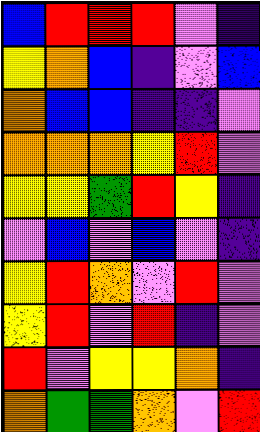[["blue", "red", "red", "red", "violet", "indigo"], ["yellow", "orange", "blue", "indigo", "violet", "blue"], ["orange", "blue", "blue", "indigo", "indigo", "violet"], ["orange", "orange", "orange", "yellow", "red", "violet"], ["yellow", "yellow", "green", "red", "yellow", "indigo"], ["violet", "blue", "violet", "blue", "violet", "indigo"], ["yellow", "red", "orange", "violet", "red", "violet"], ["yellow", "red", "violet", "red", "indigo", "violet"], ["red", "violet", "yellow", "yellow", "orange", "indigo"], ["orange", "green", "green", "orange", "violet", "red"]]